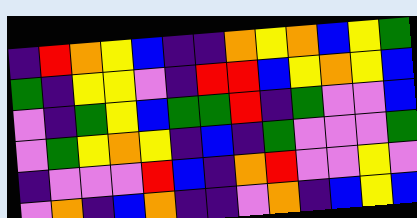[["indigo", "red", "orange", "yellow", "blue", "indigo", "indigo", "orange", "yellow", "orange", "blue", "yellow", "green"], ["green", "indigo", "yellow", "yellow", "violet", "indigo", "red", "red", "blue", "yellow", "orange", "yellow", "blue"], ["violet", "indigo", "green", "yellow", "blue", "green", "green", "red", "indigo", "green", "violet", "violet", "blue"], ["violet", "green", "yellow", "orange", "yellow", "indigo", "blue", "indigo", "green", "violet", "violet", "violet", "green"], ["indigo", "violet", "violet", "violet", "red", "blue", "indigo", "orange", "red", "violet", "violet", "yellow", "violet"], ["violet", "orange", "indigo", "blue", "orange", "indigo", "indigo", "violet", "orange", "indigo", "blue", "yellow", "blue"]]